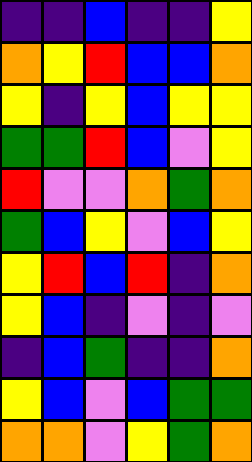[["indigo", "indigo", "blue", "indigo", "indigo", "yellow"], ["orange", "yellow", "red", "blue", "blue", "orange"], ["yellow", "indigo", "yellow", "blue", "yellow", "yellow"], ["green", "green", "red", "blue", "violet", "yellow"], ["red", "violet", "violet", "orange", "green", "orange"], ["green", "blue", "yellow", "violet", "blue", "yellow"], ["yellow", "red", "blue", "red", "indigo", "orange"], ["yellow", "blue", "indigo", "violet", "indigo", "violet"], ["indigo", "blue", "green", "indigo", "indigo", "orange"], ["yellow", "blue", "violet", "blue", "green", "green"], ["orange", "orange", "violet", "yellow", "green", "orange"]]